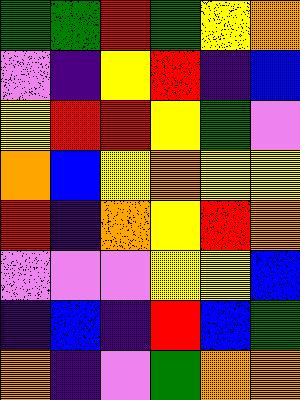[["green", "green", "red", "green", "yellow", "orange"], ["violet", "indigo", "yellow", "red", "indigo", "blue"], ["yellow", "red", "red", "yellow", "green", "violet"], ["orange", "blue", "yellow", "orange", "yellow", "yellow"], ["red", "indigo", "orange", "yellow", "red", "orange"], ["violet", "violet", "violet", "yellow", "yellow", "blue"], ["indigo", "blue", "indigo", "red", "blue", "green"], ["orange", "indigo", "violet", "green", "orange", "orange"]]